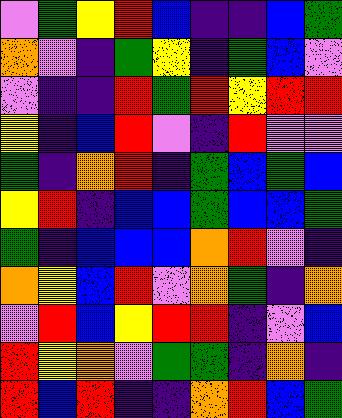[["violet", "green", "yellow", "red", "blue", "indigo", "indigo", "blue", "green"], ["orange", "violet", "indigo", "green", "yellow", "indigo", "green", "blue", "violet"], ["violet", "indigo", "indigo", "red", "green", "red", "yellow", "red", "red"], ["yellow", "indigo", "blue", "red", "violet", "indigo", "red", "violet", "violet"], ["green", "indigo", "orange", "red", "indigo", "green", "blue", "green", "blue"], ["yellow", "red", "indigo", "blue", "blue", "green", "blue", "blue", "green"], ["green", "indigo", "blue", "blue", "blue", "orange", "red", "violet", "indigo"], ["orange", "yellow", "blue", "red", "violet", "orange", "green", "indigo", "orange"], ["violet", "red", "blue", "yellow", "red", "red", "indigo", "violet", "blue"], ["red", "yellow", "orange", "violet", "green", "green", "indigo", "orange", "indigo"], ["red", "blue", "red", "indigo", "indigo", "orange", "red", "blue", "green"]]